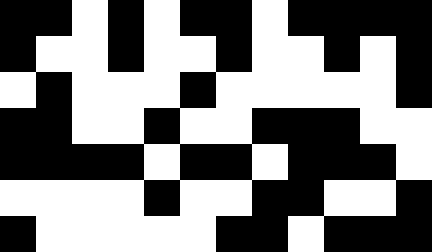[["black", "black", "white", "black", "white", "black", "black", "white", "black", "black", "black", "black"], ["black", "white", "white", "black", "white", "white", "black", "white", "white", "black", "white", "black"], ["white", "black", "white", "white", "white", "black", "white", "white", "white", "white", "white", "black"], ["black", "black", "white", "white", "black", "white", "white", "black", "black", "black", "white", "white"], ["black", "black", "black", "black", "white", "black", "black", "white", "black", "black", "black", "white"], ["white", "white", "white", "white", "black", "white", "white", "black", "black", "white", "white", "black"], ["black", "white", "white", "white", "white", "white", "black", "black", "white", "black", "black", "black"]]